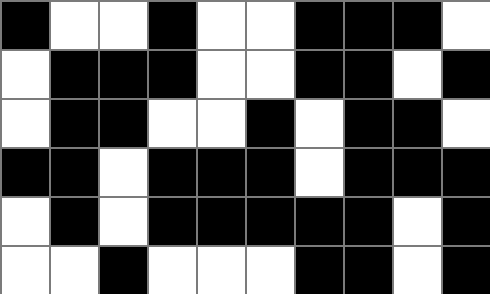[["black", "white", "white", "black", "white", "white", "black", "black", "black", "white"], ["white", "black", "black", "black", "white", "white", "black", "black", "white", "black"], ["white", "black", "black", "white", "white", "black", "white", "black", "black", "white"], ["black", "black", "white", "black", "black", "black", "white", "black", "black", "black"], ["white", "black", "white", "black", "black", "black", "black", "black", "white", "black"], ["white", "white", "black", "white", "white", "white", "black", "black", "white", "black"]]